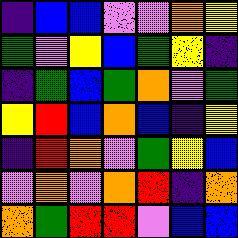[["indigo", "blue", "blue", "violet", "violet", "orange", "yellow"], ["green", "violet", "yellow", "blue", "green", "yellow", "indigo"], ["indigo", "green", "blue", "green", "orange", "violet", "green"], ["yellow", "red", "blue", "orange", "blue", "indigo", "yellow"], ["indigo", "red", "orange", "violet", "green", "yellow", "blue"], ["violet", "orange", "violet", "orange", "red", "indigo", "orange"], ["orange", "green", "red", "red", "violet", "blue", "blue"]]